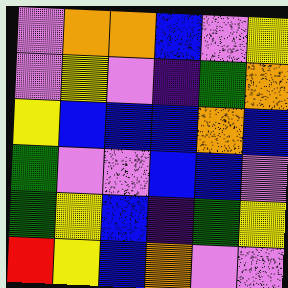[["violet", "orange", "orange", "blue", "violet", "yellow"], ["violet", "yellow", "violet", "indigo", "green", "orange"], ["yellow", "blue", "blue", "blue", "orange", "blue"], ["green", "violet", "violet", "blue", "blue", "violet"], ["green", "yellow", "blue", "indigo", "green", "yellow"], ["red", "yellow", "blue", "orange", "violet", "violet"]]